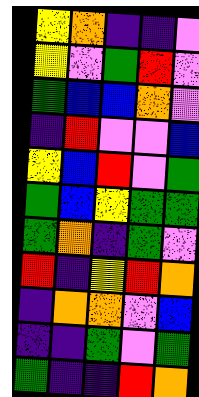[["yellow", "orange", "indigo", "indigo", "violet"], ["yellow", "violet", "green", "red", "violet"], ["green", "blue", "blue", "orange", "violet"], ["indigo", "red", "violet", "violet", "blue"], ["yellow", "blue", "red", "violet", "green"], ["green", "blue", "yellow", "green", "green"], ["green", "orange", "indigo", "green", "violet"], ["red", "indigo", "yellow", "red", "orange"], ["indigo", "orange", "orange", "violet", "blue"], ["indigo", "indigo", "green", "violet", "green"], ["green", "indigo", "indigo", "red", "orange"]]